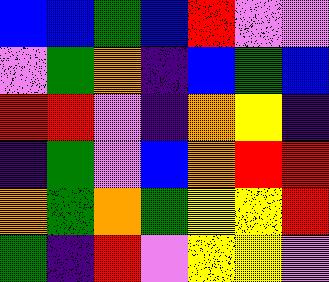[["blue", "blue", "green", "blue", "red", "violet", "violet"], ["violet", "green", "orange", "indigo", "blue", "green", "blue"], ["red", "red", "violet", "indigo", "orange", "yellow", "indigo"], ["indigo", "green", "violet", "blue", "orange", "red", "red"], ["orange", "green", "orange", "green", "yellow", "yellow", "red"], ["green", "indigo", "red", "violet", "yellow", "yellow", "violet"]]